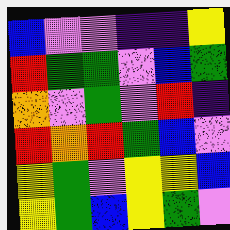[["blue", "violet", "violet", "indigo", "indigo", "yellow"], ["red", "green", "green", "violet", "blue", "green"], ["orange", "violet", "green", "violet", "red", "indigo"], ["red", "orange", "red", "green", "blue", "violet"], ["yellow", "green", "violet", "yellow", "yellow", "blue"], ["yellow", "green", "blue", "yellow", "green", "violet"]]